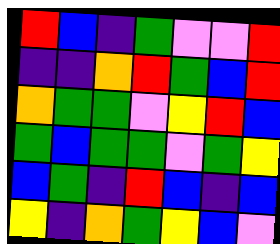[["red", "blue", "indigo", "green", "violet", "violet", "red"], ["indigo", "indigo", "orange", "red", "green", "blue", "red"], ["orange", "green", "green", "violet", "yellow", "red", "blue"], ["green", "blue", "green", "green", "violet", "green", "yellow"], ["blue", "green", "indigo", "red", "blue", "indigo", "blue"], ["yellow", "indigo", "orange", "green", "yellow", "blue", "violet"]]